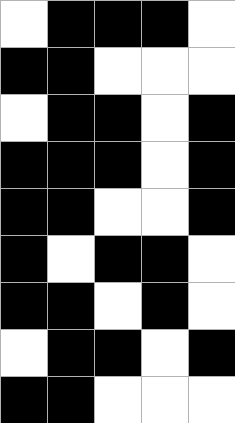[["white", "black", "black", "black", "white"], ["black", "black", "white", "white", "white"], ["white", "black", "black", "white", "black"], ["black", "black", "black", "white", "black"], ["black", "black", "white", "white", "black"], ["black", "white", "black", "black", "white"], ["black", "black", "white", "black", "white"], ["white", "black", "black", "white", "black"], ["black", "black", "white", "white", "white"]]